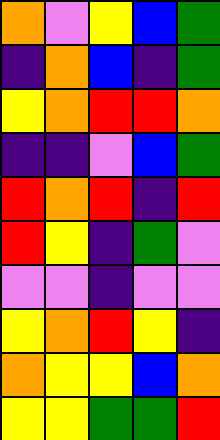[["orange", "violet", "yellow", "blue", "green"], ["indigo", "orange", "blue", "indigo", "green"], ["yellow", "orange", "red", "red", "orange"], ["indigo", "indigo", "violet", "blue", "green"], ["red", "orange", "red", "indigo", "red"], ["red", "yellow", "indigo", "green", "violet"], ["violet", "violet", "indigo", "violet", "violet"], ["yellow", "orange", "red", "yellow", "indigo"], ["orange", "yellow", "yellow", "blue", "orange"], ["yellow", "yellow", "green", "green", "red"]]